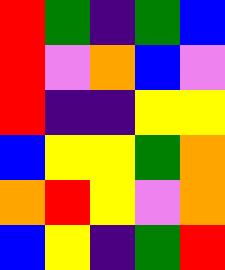[["red", "green", "indigo", "green", "blue"], ["red", "violet", "orange", "blue", "violet"], ["red", "indigo", "indigo", "yellow", "yellow"], ["blue", "yellow", "yellow", "green", "orange"], ["orange", "red", "yellow", "violet", "orange"], ["blue", "yellow", "indigo", "green", "red"]]